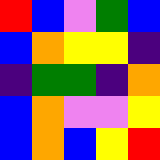[["red", "blue", "violet", "green", "blue"], ["blue", "orange", "yellow", "yellow", "indigo"], ["indigo", "green", "green", "indigo", "orange"], ["blue", "orange", "violet", "violet", "yellow"], ["blue", "orange", "blue", "yellow", "red"]]